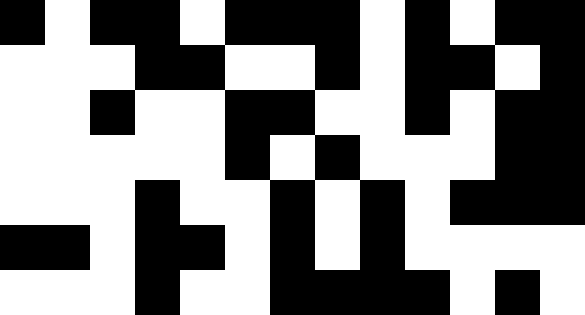[["black", "white", "black", "black", "white", "black", "black", "black", "white", "black", "white", "black", "black"], ["white", "white", "white", "black", "black", "white", "white", "black", "white", "black", "black", "white", "black"], ["white", "white", "black", "white", "white", "black", "black", "white", "white", "black", "white", "black", "black"], ["white", "white", "white", "white", "white", "black", "white", "black", "white", "white", "white", "black", "black"], ["white", "white", "white", "black", "white", "white", "black", "white", "black", "white", "black", "black", "black"], ["black", "black", "white", "black", "black", "white", "black", "white", "black", "white", "white", "white", "white"], ["white", "white", "white", "black", "white", "white", "black", "black", "black", "black", "white", "black", "white"]]